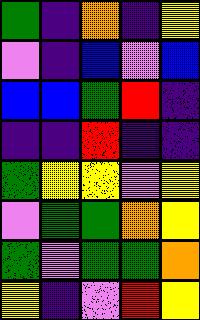[["green", "indigo", "orange", "indigo", "yellow"], ["violet", "indigo", "blue", "violet", "blue"], ["blue", "blue", "green", "red", "indigo"], ["indigo", "indigo", "red", "indigo", "indigo"], ["green", "yellow", "yellow", "violet", "yellow"], ["violet", "green", "green", "orange", "yellow"], ["green", "violet", "green", "green", "orange"], ["yellow", "indigo", "violet", "red", "yellow"]]